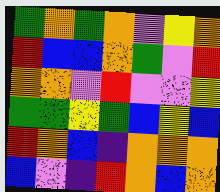[["green", "orange", "green", "orange", "violet", "yellow", "orange"], ["red", "blue", "blue", "orange", "green", "violet", "red"], ["orange", "orange", "violet", "red", "violet", "violet", "yellow"], ["green", "green", "yellow", "green", "blue", "yellow", "blue"], ["red", "orange", "blue", "indigo", "orange", "orange", "orange"], ["blue", "violet", "indigo", "red", "orange", "blue", "orange"]]